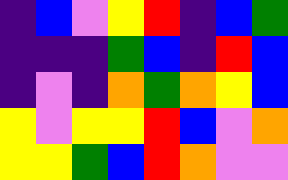[["indigo", "blue", "violet", "yellow", "red", "indigo", "blue", "green"], ["indigo", "indigo", "indigo", "green", "blue", "indigo", "red", "blue"], ["indigo", "violet", "indigo", "orange", "green", "orange", "yellow", "blue"], ["yellow", "violet", "yellow", "yellow", "red", "blue", "violet", "orange"], ["yellow", "yellow", "green", "blue", "red", "orange", "violet", "violet"]]